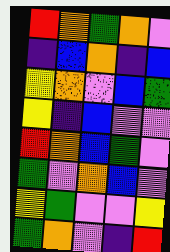[["red", "orange", "green", "orange", "violet"], ["indigo", "blue", "orange", "indigo", "blue"], ["yellow", "orange", "violet", "blue", "green"], ["yellow", "indigo", "blue", "violet", "violet"], ["red", "orange", "blue", "green", "violet"], ["green", "violet", "orange", "blue", "violet"], ["yellow", "green", "violet", "violet", "yellow"], ["green", "orange", "violet", "indigo", "red"]]